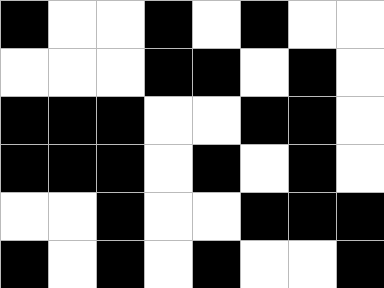[["black", "white", "white", "black", "white", "black", "white", "white"], ["white", "white", "white", "black", "black", "white", "black", "white"], ["black", "black", "black", "white", "white", "black", "black", "white"], ["black", "black", "black", "white", "black", "white", "black", "white"], ["white", "white", "black", "white", "white", "black", "black", "black"], ["black", "white", "black", "white", "black", "white", "white", "black"]]